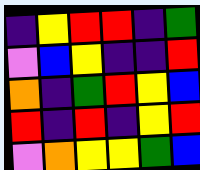[["indigo", "yellow", "red", "red", "indigo", "green"], ["violet", "blue", "yellow", "indigo", "indigo", "red"], ["orange", "indigo", "green", "red", "yellow", "blue"], ["red", "indigo", "red", "indigo", "yellow", "red"], ["violet", "orange", "yellow", "yellow", "green", "blue"]]